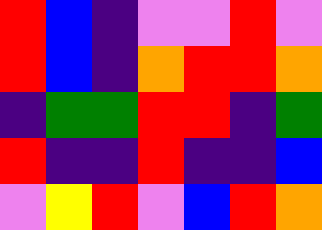[["red", "blue", "indigo", "violet", "violet", "red", "violet"], ["red", "blue", "indigo", "orange", "red", "red", "orange"], ["indigo", "green", "green", "red", "red", "indigo", "green"], ["red", "indigo", "indigo", "red", "indigo", "indigo", "blue"], ["violet", "yellow", "red", "violet", "blue", "red", "orange"]]